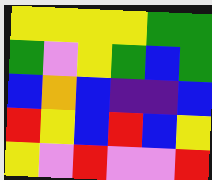[["yellow", "yellow", "yellow", "yellow", "green", "green"], ["green", "violet", "yellow", "green", "blue", "green"], ["blue", "orange", "blue", "indigo", "indigo", "blue"], ["red", "yellow", "blue", "red", "blue", "yellow"], ["yellow", "violet", "red", "violet", "violet", "red"]]